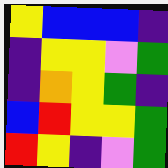[["yellow", "blue", "blue", "blue", "indigo"], ["indigo", "yellow", "yellow", "violet", "green"], ["indigo", "orange", "yellow", "green", "indigo"], ["blue", "red", "yellow", "yellow", "green"], ["red", "yellow", "indigo", "violet", "green"]]